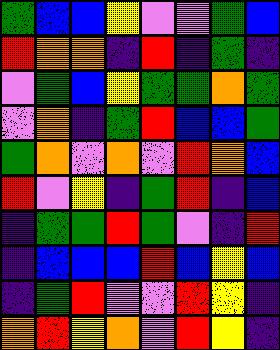[["green", "blue", "blue", "yellow", "violet", "violet", "green", "blue"], ["red", "orange", "orange", "indigo", "red", "indigo", "green", "indigo"], ["violet", "green", "blue", "yellow", "green", "green", "orange", "green"], ["violet", "orange", "indigo", "green", "red", "blue", "blue", "green"], ["green", "orange", "violet", "orange", "violet", "red", "orange", "blue"], ["red", "violet", "yellow", "indigo", "green", "red", "indigo", "blue"], ["indigo", "green", "green", "red", "green", "violet", "indigo", "red"], ["indigo", "blue", "blue", "blue", "red", "blue", "yellow", "blue"], ["indigo", "green", "red", "violet", "violet", "red", "yellow", "indigo"], ["orange", "red", "yellow", "orange", "violet", "red", "yellow", "indigo"]]